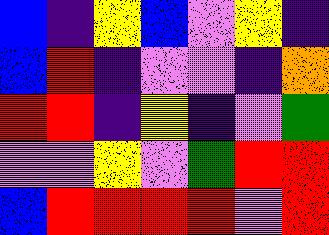[["blue", "indigo", "yellow", "blue", "violet", "yellow", "indigo"], ["blue", "red", "indigo", "violet", "violet", "indigo", "orange"], ["red", "red", "indigo", "yellow", "indigo", "violet", "green"], ["violet", "violet", "yellow", "violet", "green", "red", "red"], ["blue", "red", "red", "red", "red", "violet", "red"]]